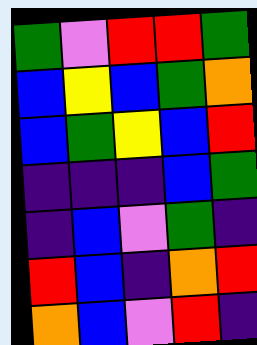[["green", "violet", "red", "red", "green"], ["blue", "yellow", "blue", "green", "orange"], ["blue", "green", "yellow", "blue", "red"], ["indigo", "indigo", "indigo", "blue", "green"], ["indigo", "blue", "violet", "green", "indigo"], ["red", "blue", "indigo", "orange", "red"], ["orange", "blue", "violet", "red", "indigo"]]